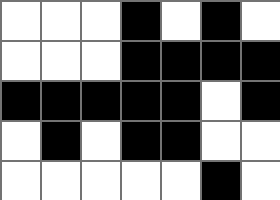[["white", "white", "white", "black", "white", "black", "white"], ["white", "white", "white", "black", "black", "black", "black"], ["black", "black", "black", "black", "black", "white", "black"], ["white", "black", "white", "black", "black", "white", "white"], ["white", "white", "white", "white", "white", "black", "white"]]